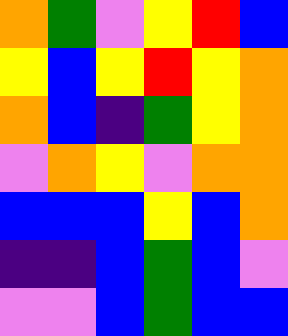[["orange", "green", "violet", "yellow", "red", "blue"], ["yellow", "blue", "yellow", "red", "yellow", "orange"], ["orange", "blue", "indigo", "green", "yellow", "orange"], ["violet", "orange", "yellow", "violet", "orange", "orange"], ["blue", "blue", "blue", "yellow", "blue", "orange"], ["indigo", "indigo", "blue", "green", "blue", "violet"], ["violet", "violet", "blue", "green", "blue", "blue"]]